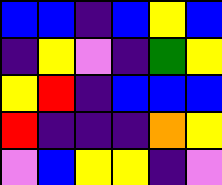[["blue", "blue", "indigo", "blue", "yellow", "blue"], ["indigo", "yellow", "violet", "indigo", "green", "yellow"], ["yellow", "red", "indigo", "blue", "blue", "blue"], ["red", "indigo", "indigo", "indigo", "orange", "yellow"], ["violet", "blue", "yellow", "yellow", "indigo", "violet"]]